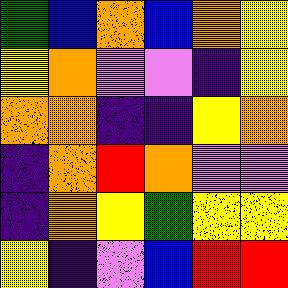[["green", "blue", "orange", "blue", "orange", "yellow"], ["yellow", "orange", "violet", "violet", "indigo", "yellow"], ["orange", "orange", "indigo", "indigo", "yellow", "orange"], ["indigo", "orange", "red", "orange", "violet", "violet"], ["indigo", "orange", "yellow", "green", "yellow", "yellow"], ["yellow", "indigo", "violet", "blue", "red", "red"]]